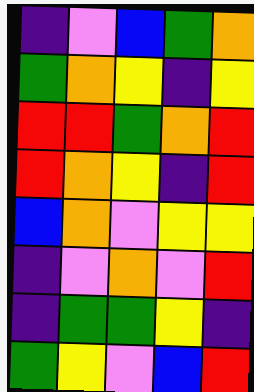[["indigo", "violet", "blue", "green", "orange"], ["green", "orange", "yellow", "indigo", "yellow"], ["red", "red", "green", "orange", "red"], ["red", "orange", "yellow", "indigo", "red"], ["blue", "orange", "violet", "yellow", "yellow"], ["indigo", "violet", "orange", "violet", "red"], ["indigo", "green", "green", "yellow", "indigo"], ["green", "yellow", "violet", "blue", "red"]]